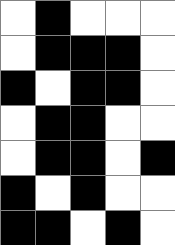[["white", "black", "white", "white", "white"], ["white", "black", "black", "black", "white"], ["black", "white", "black", "black", "white"], ["white", "black", "black", "white", "white"], ["white", "black", "black", "white", "black"], ["black", "white", "black", "white", "white"], ["black", "black", "white", "black", "white"]]